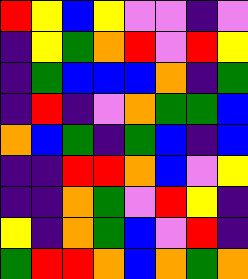[["red", "yellow", "blue", "yellow", "violet", "violet", "indigo", "violet"], ["indigo", "yellow", "green", "orange", "red", "violet", "red", "yellow"], ["indigo", "green", "blue", "blue", "blue", "orange", "indigo", "green"], ["indigo", "red", "indigo", "violet", "orange", "green", "green", "blue"], ["orange", "blue", "green", "indigo", "green", "blue", "indigo", "blue"], ["indigo", "indigo", "red", "red", "orange", "blue", "violet", "yellow"], ["indigo", "indigo", "orange", "green", "violet", "red", "yellow", "indigo"], ["yellow", "indigo", "orange", "green", "blue", "violet", "red", "indigo"], ["green", "red", "red", "orange", "blue", "orange", "green", "orange"]]